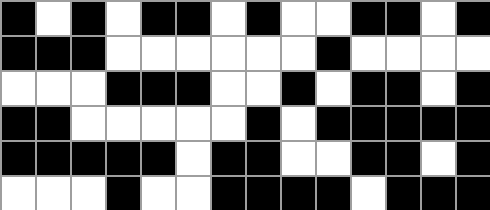[["black", "white", "black", "white", "black", "black", "white", "black", "white", "white", "black", "black", "white", "black"], ["black", "black", "black", "white", "white", "white", "white", "white", "white", "black", "white", "white", "white", "white"], ["white", "white", "white", "black", "black", "black", "white", "white", "black", "white", "black", "black", "white", "black"], ["black", "black", "white", "white", "white", "white", "white", "black", "white", "black", "black", "black", "black", "black"], ["black", "black", "black", "black", "black", "white", "black", "black", "white", "white", "black", "black", "white", "black"], ["white", "white", "white", "black", "white", "white", "black", "black", "black", "black", "white", "black", "black", "black"]]